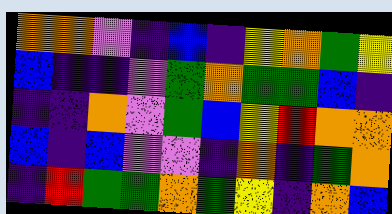[["orange", "orange", "violet", "indigo", "blue", "indigo", "yellow", "orange", "green", "yellow"], ["blue", "indigo", "indigo", "violet", "green", "orange", "green", "green", "blue", "indigo"], ["indigo", "indigo", "orange", "violet", "green", "blue", "yellow", "red", "orange", "orange"], ["blue", "indigo", "blue", "violet", "violet", "indigo", "orange", "indigo", "green", "orange"], ["indigo", "red", "green", "green", "orange", "green", "yellow", "indigo", "orange", "blue"]]